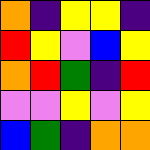[["orange", "indigo", "yellow", "yellow", "indigo"], ["red", "yellow", "violet", "blue", "yellow"], ["orange", "red", "green", "indigo", "red"], ["violet", "violet", "yellow", "violet", "yellow"], ["blue", "green", "indigo", "orange", "orange"]]